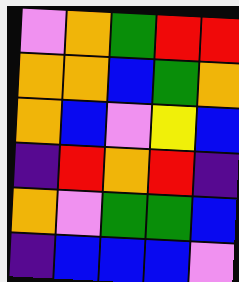[["violet", "orange", "green", "red", "red"], ["orange", "orange", "blue", "green", "orange"], ["orange", "blue", "violet", "yellow", "blue"], ["indigo", "red", "orange", "red", "indigo"], ["orange", "violet", "green", "green", "blue"], ["indigo", "blue", "blue", "blue", "violet"]]